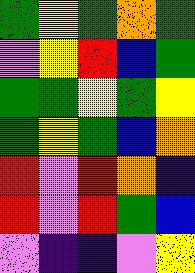[["green", "yellow", "green", "orange", "green"], ["violet", "yellow", "red", "blue", "green"], ["green", "green", "yellow", "green", "yellow"], ["green", "yellow", "green", "blue", "orange"], ["red", "violet", "red", "orange", "indigo"], ["red", "violet", "red", "green", "blue"], ["violet", "indigo", "indigo", "violet", "yellow"]]